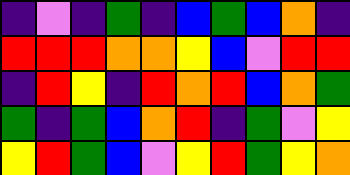[["indigo", "violet", "indigo", "green", "indigo", "blue", "green", "blue", "orange", "indigo"], ["red", "red", "red", "orange", "orange", "yellow", "blue", "violet", "red", "red"], ["indigo", "red", "yellow", "indigo", "red", "orange", "red", "blue", "orange", "green"], ["green", "indigo", "green", "blue", "orange", "red", "indigo", "green", "violet", "yellow"], ["yellow", "red", "green", "blue", "violet", "yellow", "red", "green", "yellow", "orange"]]